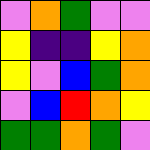[["violet", "orange", "green", "violet", "violet"], ["yellow", "indigo", "indigo", "yellow", "orange"], ["yellow", "violet", "blue", "green", "orange"], ["violet", "blue", "red", "orange", "yellow"], ["green", "green", "orange", "green", "violet"]]